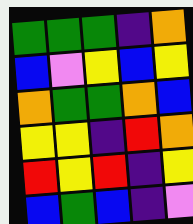[["green", "green", "green", "indigo", "orange"], ["blue", "violet", "yellow", "blue", "yellow"], ["orange", "green", "green", "orange", "blue"], ["yellow", "yellow", "indigo", "red", "orange"], ["red", "yellow", "red", "indigo", "yellow"], ["blue", "green", "blue", "indigo", "violet"]]